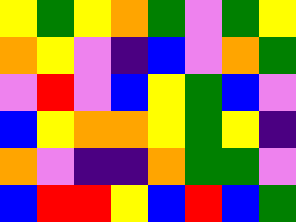[["yellow", "green", "yellow", "orange", "green", "violet", "green", "yellow"], ["orange", "yellow", "violet", "indigo", "blue", "violet", "orange", "green"], ["violet", "red", "violet", "blue", "yellow", "green", "blue", "violet"], ["blue", "yellow", "orange", "orange", "yellow", "green", "yellow", "indigo"], ["orange", "violet", "indigo", "indigo", "orange", "green", "green", "violet"], ["blue", "red", "red", "yellow", "blue", "red", "blue", "green"]]